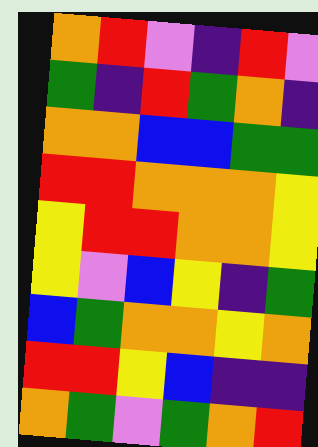[["orange", "red", "violet", "indigo", "red", "violet"], ["green", "indigo", "red", "green", "orange", "indigo"], ["orange", "orange", "blue", "blue", "green", "green"], ["red", "red", "orange", "orange", "orange", "yellow"], ["yellow", "red", "red", "orange", "orange", "yellow"], ["yellow", "violet", "blue", "yellow", "indigo", "green"], ["blue", "green", "orange", "orange", "yellow", "orange"], ["red", "red", "yellow", "blue", "indigo", "indigo"], ["orange", "green", "violet", "green", "orange", "red"]]